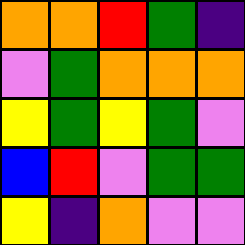[["orange", "orange", "red", "green", "indigo"], ["violet", "green", "orange", "orange", "orange"], ["yellow", "green", "yellow", "green", "violet"], ["blue", "red", "violet", "green", "green"], ["yellow", "indigo", "orange", "violet", "violet"]]